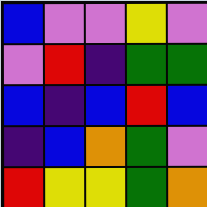[["blue", "violet", "violet", "yellow", "violet"], ["violet", "red", "indigo", "green", "green"], ["blue", "indigo", "blue", "red", "blue"], ["indigo", "blue", "orange", "green", "violet"], ["red", "yellow", "yellow", "green", "orange"]]